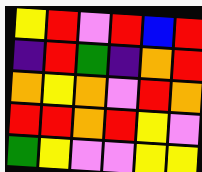[["yellow", "red", "violet", "red", "blue", "red"], ["indigo", "red", "green", "indigo", "orange", "red"], ["orange", "yellow", "orange", "violet", "red", "orange"], ["red", "red", "orange", "red", "yellow", "violet"], ["green", "yellow", "violet", "violet", "yellow", "yellow"]]